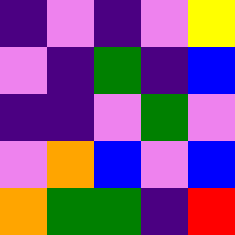[["indigo", "violet", "indigo", "violet", "yellow"], ["violet", "indigo", "green", "indigo", "blue"], ["indigo", "indigo", "violet", "green", "violet"], ["violet", "orange", "blue", "violet", "blue"], ["orange", "green", "green", "indigo", "red"]]